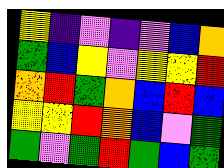[["yellow", "indigo", "violet", "indigo", "violet", "blue", "orange"], ["green", "blue", "yellow", "violet", "yellow", "yellow", "red"], ["orange", "red", "green", "orange", "blue", "red", "blue"], ["yellow", "yellow", "red", "orange", "blue", "violet", "green"], ["green", "violet", "green", "red", "green", "blue", "green"]]